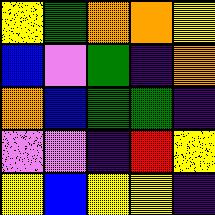[["yellow", "green", "orange", "orange", "yellow"], ["blue", "violet", "green", "indigo", "orange"], ["orange", "blue", "green", "green", "indigo"], ["violet", "violet", "indigo", "red", "yellow"], ["yellow", "blue", "yellow", "yellow", "indigo"]]